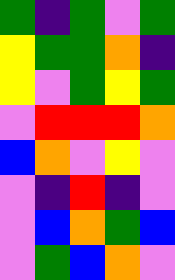[["green", "indigo", "green", "violet", "green"], ["yellow", "green", "green", "orange", "indigo"], ["yellow", "violet", "green", "yellow", "green"], ["violet", "red", "red", "red", "orange"], ["blue", "orange", "violet", "yellow", "violet"], ["violet", "indigo", "red", "indigo", "violet"], ["violet", "blue", "orange", "green", "blue"], ["violet", "green", "blue", "orange", "violet"]]